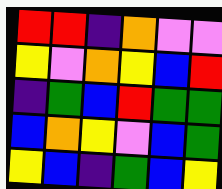[["red", "red", "indigo", "orange", "violet", "violet"], ["yellow", "violet", "orange", "yellow", "blue", "red"], ["indigo", "green", "blue", "red", "green", "green"], ["blue", "orange", "yellow", "violet", "blue", "green"], ["yellow", "blue", "indigo", "green", "blue", "yellow"]]